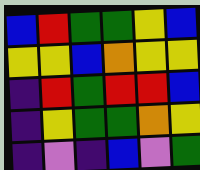[["blue", "red", "green", "green", "yellow", "blue"], ["yellow", "yellow", "blue", "orange", "yellow", "yellow"], ["indigo", "red", "green", "red", "red", "blue"], ["indigo", "yellow", "green", "green", "orange", "yellow"], ["indigo", "violet", "indigo", "blue", "violet", "green"]]